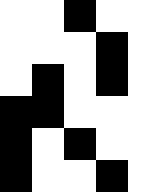[["white", "white", "black", "white", "white"], ["white", "white", "white", "black", "white"], ["white", "black", "white", "black", "white"], ["black", "black", "white", "white", "white"], ["black", "white", "black", "white", "white"], ["black", "white", "white", "black", "white"]]